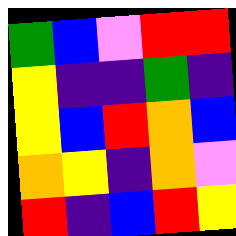[["green", "blue", "violet", "red", "red"], ["yellow", "indigo", "indigo", "green", "indigo"], ["yellow", "blue", "red", "orange", "blue"], ["orange", "yellow", "indigo", "orange", "violet"], ["red", "indigo", "blue", "red", "yellow"]]